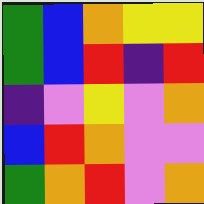[["green", "blue", "orange", "yellow", "yellow"], ["green", "blue", "red", "indigo", "red"], ["indigo", "violet", "yellow", "violet", "orange"], ["blue", "red", "orange", "violet", "violet"], ["green", "orange", "red", "violet", "orange"]]